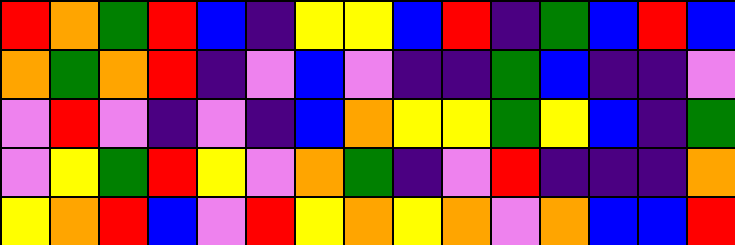[["red", "orange", "green", "red", "blue", "indigo", "yellow", "yellow", "blue", "red", "indigo", "green", "blue", "red", "blue"], ["orange", "green", "orange", "red", "indigo", "violet", "blue", "violet", "indigo", "indigo", "green", "blue", "indigo", "indigo", "violet"], ["violet", "red", "violet", "indigo", "violet", "indigo", "blue", "orange", "yellow", "yellow", "green", "yellow", "blue", "indigo", "green"], ["violet", "yellow", "green", "red", "yellow", "violet", "orange", "green", "indigo", "violet", "red", "indigo", "indigo", "indigo", "orange"], ["yellow", "orange", "red", "blue", "violet", "red", "yellow", "orange", "yellow", "orange", "violet", "orange", "blue", "blue", "red"]]